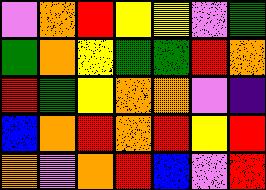[["violet", "orange", "red", "yellow", "yellow", "violet", "green"], ["green", "orange", "yellow", "green", "green", "red", "orange"], ["red", "green", "yellow", "orange", "orange", "violet", "indigo"], ["blue", "orange", "red", "orange", "red", "yellow", "red"], ["orange", "violet", "orange", "red", "blue", "violet", "red"]]